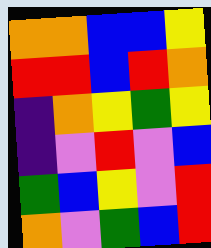[["orange", "orange", "blue", "blue", "yellow"], ["red", "red", "blue", "red", "orange"], ["indigo", "orange", "yellow", "green", "yellow"], ["indigo", "violet", "red", "violet", "blue"], ["green", "blue", "yellow", "violet", "red"], ["orange", "violet", "green", "blue", "red"]]